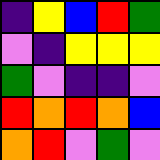[["indigo", "yellow", "blue", "red", "green"], ["violet", "indigo", "yellow", "yellow", "yellow"], ["green", "violet", "indigo", "indigo", "violet"], ["red", "orange", "red", "orange", "blue"], ["orange", "red", "violet", "green", "violet"]]